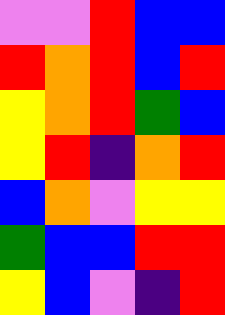[["violet", "violet", "red", "blue", "blue"], ["red", "orange", "red", "blue", "red"], ["yellow", "orange", "red", "green", "blue"], ["yellow", "red", "indigo", "orange", "red"], ["blue", "orange", "violet", "yellow", "yellow"], ["green", "blue", "blue", "red", "red"], ["yellow", "blue", "violet", "indigo", "red"]]